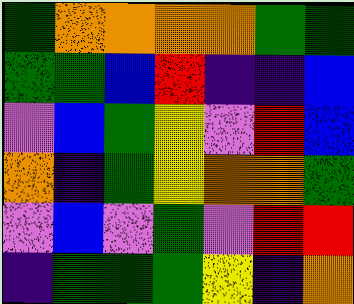[["green", "orange", "orange", "orange", "orange", "green", "green"], ["green", "green", "blue", "red", "indigo", "indigo", "blue"], ["violet", "blue", "green", "yellow", "violet", "red", "blue"], ["orange", "indigo", "green", "yellow", "orange", "orange", "green"], ["violet", "blue", "violet", "green", "violet", "red", "red"], ["indigo", "green", "green", "green", "yellow", "indigo", "orange"]]